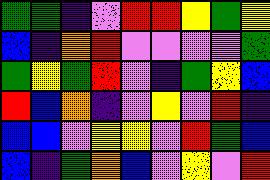[["green", "green", "indigo", "violet", "red", "red", "yellow", "green", "yellow"], ["blue", "indigo", "orange", "red", "violet", "violet", "violet", "violet", "green"], ["green", "yellow", "green", "red", "violet", "indigo", "green", "yellow", "blue"], ["red", "blue", "orange", "indigo", "violet", "yellow", "violet", "red", "indigo"], ["blue", "blue", "violet", "yellow", "yellow", "violet", "red", "green", "blue"], ["blue", "indigo", "green", "orange", "blue", "violet", "yellow", "violet", "red"]]